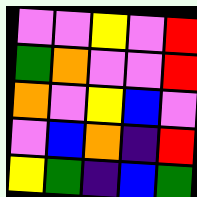[["violet", "violet", "yellow", "violet", "red"], ["green", "orange", "violet", "violet", "red"], ["orange", "violet", "yellow", "blue", "violet"], ["violet", "blue", "orange", "indigo", "red"], ["yellow", "green", "indigo", "blue", "green"]]